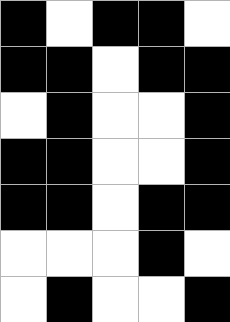[["black", "white", "black", "black", "white"], ["black", "black", "white", "black", "black"], ["white", "black", "white", "white", "black"], ["black", "black", "white", "white", "black"], ["black", "black", "white", "black", "black"], ["white", "white", "white", "black", "white"], ["white", "black", "white", "white", "black"]]